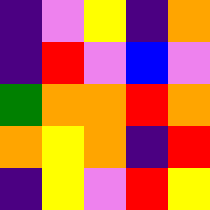[["indigo", "violet", "yellow", "indigo", "orange"], ["indigo", "red", "violet", "blue", "violet"], ["green", "orange", "orange", "red", "orange"], ["orange", "yellow", "orange", "indigo", "red"], ["indigo", "yellow", "violet", "red", "yellow"]]